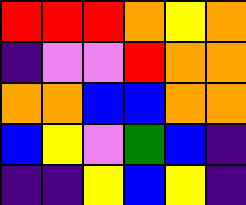[["red", "red", "red", "orange", "yellow", "orange"], ["indigo", "violet", "violet", "red", "orange", "orange"], ["orange", "orange", "blue", "blue", "orange", "orange"], ["blue", "yellow", "violet", "green", "blue", "indigo"], ["indigo", "indigo", "yellow", "blue", "yellow", "indigo"]]